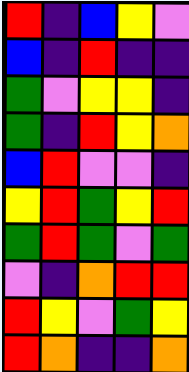[["red", "indigo", "blue", "yellow", "violet"], ["blue", "indigo", "red", "indigo", "indigo"], ["green", "violet", "yellow", "yellow", "indigo"], ["green", "indigo", "red", "yellow", "orange"], ["blue", "red", "violet", "violet", "indigo"], ["yellow", "red", "green", "yellow", "red"], ["green", "red", "green", "violet", "green"], ["violet", "indigo", "orange", "red", "red"], ["red", "yellow", "violet", "green", "yellow"], ["red", "orange", "indigo", "indigo", "orange"]]